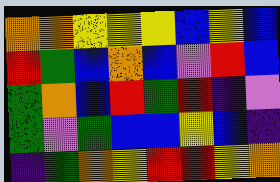[["orange", "orange", "yellow", "yellow", "yellow", "blue", "yellow", "blue"], ["red", "green", "blue", "orange", "blue", "violet", "red", "blue"], ["green", "orange", "blue", "red", "green", "red", "indigo", "violet"], ["green", "violet", "green", "blue", "blue", "yellow", "blue", "indigo"], ["indigo", "green", "orange", "yellow", "red", "red", "yellow", "orange"]]